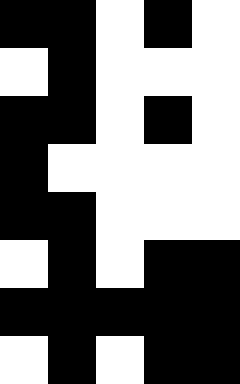[["black", "black", "white", "black", "white"], ["white", "black", "white", "white", "white"], ["black", "black", "white", "black", "white"], ["black", "white", "white", "white", "white"], ["black", "black", "white", "white", "white"], ["white", "black", "white", "black", "black"], ["black", "black", "black", "black", "black"], ["white", "black", "white", "black", "black"]]